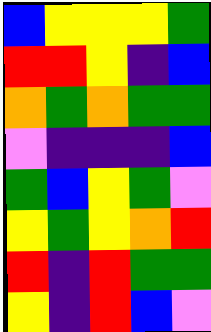[["blue", "yellow", "yellow", "yellow", "green"], ["red", "red", "yellow", "indigo", "blue"], ["orange", "green", "orange", "green", "green"], ["violet", "indigo", "indigo", "indigo", "blue"], ["green", "blue", "yellow", "green", "violet"], ["yellow", "green", "yellow", "orange", "red"], ["red", "indigo", "red", "green", "green"], ["yellow", "indigo", "red", "blue", "violet"]]